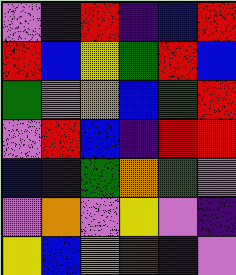[["violet", "indigo", "red", "indigo", "blue", "red"], ["red", "blue", "yellow", "green", "red", "blue"], ["green", "violet", "orange", "blue", "green", "red"], ["violet", "red", "blue", "indigo", "red", "red"], ["blue", "indigo", "green", "orange", "green", "violet"], ["violet", "orange", "violet", "yellow", "violet", "indigo"], ["yellow", "blue", "orange", "red", "indigo", "violet"]]